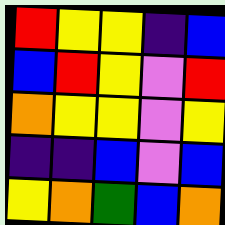[["red", "yellow", "yellow", "indigo", "blue"], ["blue", "red", "yellow", "violet", "red"], ["orange", "yellow", "yellow", "violet", "yellow"], ["indigo", "indigo", "blue", "violet", "blue"], ["yellow", "orange", "green", "blue", "orange"]]